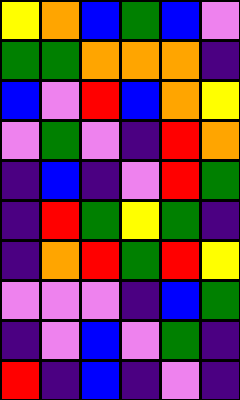[["yellow", "orange", "blue", "green", "blue", "violet"], ["green", "green", "orange", "orange", "orange", "indigo"], ["blue", "violet", "red", "blue", "orange", "yellow"], ["violet", "green", "violet", "indigo", "red", "orange"], ["indigo", "blue", "indigo", "violet", "red", "green"], ["indigo", "red", "green", "yellow", "green", "indigo"], ["indigo", "orange", "red", "green", "red", "yellow"], ["violet", "violet", "violet", "indigo", "blue", "green"], ["indigo", "violet", "blue", "violet", "green", "indigo"], ["red", "indigo", "blue", "indigo", "violet", "indigo"]]